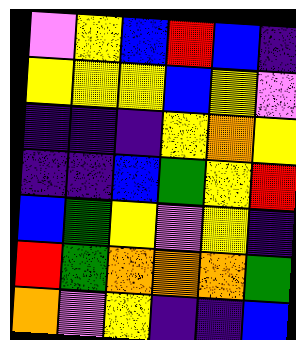[["violet", "yellow", "blue", "red", "blue", "indigo"], ["yellow", "yellow", "yellow", "blue", "yellow", "violet"], ["indigo", "indigo", "indigo", "yellow", "orange", "yellow"], ["indigo", "indigo", "blue", "green", "yellow", "red"], ["blue", "green", "yellow", "violet", "yellow", "indigo"], ["red", "green", "orange", "orange", "orange", "green"], ["orange", "violet", "yellow", "indigo", "indigo", "blue"]]